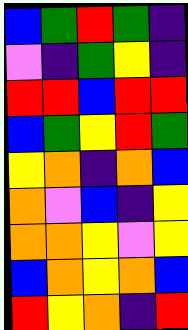[["blue", "green", "red", "green", "indigo"], ["violet", "indigo", "green", "yellow", "indigo"], ["red", "red", "blue", "red", "red"], ["blue", "green", "yellow", "red", "green"], ["yellow", "orange", "indigo", "orange", "blue"], ["orange", "violet", "blue", "indigo", "yellow"], ["orange", "orange", "yellow", "violet", "yellow"], ["blue", "orange", "yellow", "orange", "blue"], ["red", "yellow", "orange", "indigo", "red"]]